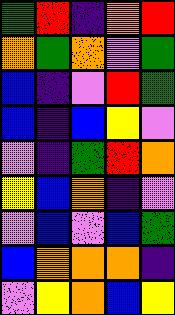[["green", "red", "indigo", "orange", "red"], ["orange", "green", "orange", "violet", "green"], ["blue", "indigo", "violet", "red", "green"], ["blue", "indigo", "blue", "yellow", "violet"], ["violet", "indigo", "green", "red", "orange"], ["yellow", "blue", "orange", "indigo", "violet"], ["violet", "blue", "violet", "blue", "green"], ["blue", "orange", "orange", "orange", "indigo"], ["violet", "yellow", "orange", "blue", "yellow"]]